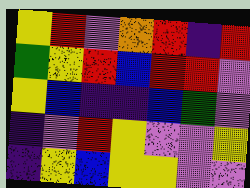[["yellow", "red", "violet", "orange", "red", "indigo", "red"], ["green", "yellow", "red", "blue", "red", "red", "violet"], ["yellow", "blue", "indigo", "indigo", "blue", "green", "violet"], ["indigo", "violet", "red", "yellow", "violet", "violet", "yellow"], ["indigo", "yellow", "blue", "yellow", "yellow", "violet", "violet"]]